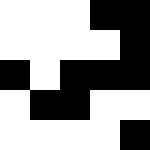[["white", "white", "white", "black", "black"], ["white", "white", "white", "white", "black"], ["black", "white", "black", "black", "black"], ["white", "black", "black", "white", "white"], ["white", "white", "white", "white", "black"]]